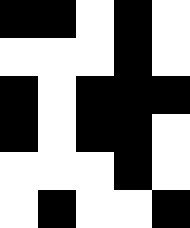[["black", "black", "white", "black", "white"], ["white", "white", "white", "black", "white"], ["black", "white", "black", "black", "black"], ["black", "white", "black", "black", "white"], ["white", "white", "white", "black", "white"], ["white", "black", "white", "white", "black"]]